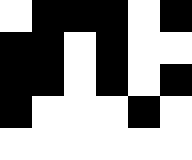[["white", "black", "black", "black", "white", "black"], ["black", "black", "white", "black", "white", "white"], ["black", "black", "white", "black", "white", "black"], ["black", "white", "white", "white", "black", "white"], ["white", "white", "white", "white", "white", "white"]]